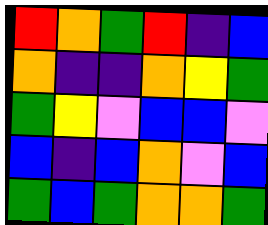[["red", "orange", "green", "red", "indigo", "blue"], ["orange", "indigo", "indigo", "orange", "yellow", "green"], ["green", "yellow", "violet", "blue", "blue", "violet"], ["blue", "indigo", "blue", "orange", "violet", "blue"], ["green", "blue", "green", "orange", "orange", "green"]]